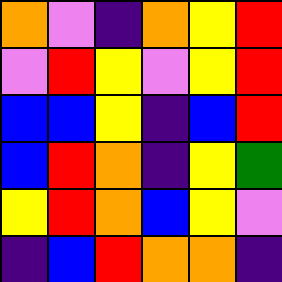[["orange", "violet", "indigo", "orange", "yellow", "red"], ["violet", "red", "yellow", "violet", "yellow", "red"], ["blue", "blue", "yellow", "indigo", "blue", "red"], ["blue", "red", "orange", "indigo", "yellow", "green"], ["yellow", "red", "orange", "blue", "yellow", "violet"], ["indigo", "blue", "red", "orange", "orange", "indigo"]]